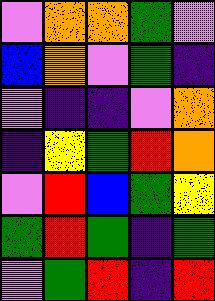[["violet", "orange", "orange", "green", "violet"], ["blue", "orange", "violet", "green", "indigo"], ["violet", "indigo", "indigo", "violet", "orange"], ["indigo", "yellow", "green", "red", "orange"], ["violet", "red", "blue", "green", "yellow"], ["green", "red", "green", "indigo", "green"], ["violet", "green", "red", "indigo", "red"]]